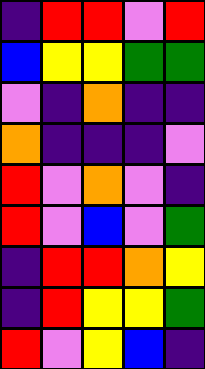[["indigo", "red", "red", "violet", "red"], ["blue", "yellow", "yellow", "green", "green"], ["violet", "indigo", "orange", "indigo", "indigo"], ["orange", "indigo", "indigo", "indigo", "violet"], ["red", "violet", "orange", "violet", "indigo"], ["red", "violet", "blue", "violet", "green"], ["indigo", "red", "red", "orange", "yellow"], ["indigo", "red", "yellow", "yellow", "green"], ["red", "violet", "yellow", "blue", "indigo"]]